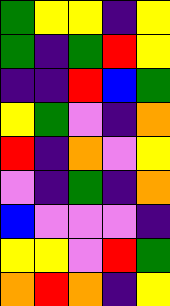[["green", "yellow", "yellow", "indigo", "yellow"], ["green", "indigo", "green", "red", "yellow"], ["indigo", "indigo", "red", "blue", "green"], ["yellow", "green", "violet", "indigo", "orange"], ["red", "indigo", "orange", "violet", "yellow"], ["violet", "indigo", "green", "indigo", "orange"], ["blue", "violet", "violet", "violet", "indigo"], ["yellow", "yellow", "violet", "red", "green"], ["orange", "red", "orange", "indigo", "yellow"]]